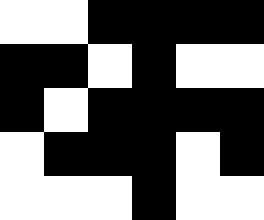[["white", "white", "black", "black", "black", "black"], ["black", "black", "white", "black", "white", "white"], ["black", "white", "black", "black", "black", "black"], ["white", "black", "black", "black", "white", "black"], ["white", "white", "white", "black", "white", "white"]]